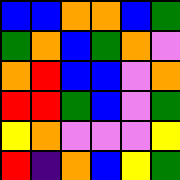[["blue", "blue", "orange", "orange", "blue", "green"], ["green", "orange", "blue", "green", "orange", "violet"], ["orange", "red", "blue", "blue", "violet", "orange"], ["red", "red", "green", "blue", "violet", "green"], ["yellow", "orange", "violet", "violet", "violet", "yellow"], ["red", "indigo", "orange", "blue", "yellow", "green"]]